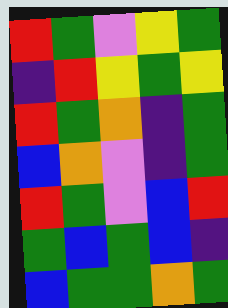[["red", "green", "violet", "yellow", "green"], ["indigo", "red", "yellow", "green", "yellow"], ["red", "green", "orange", "indigo", "green"], ["blue", "orange", "violet", "indigo", "green"], ["red", "green", "violet", "blue", "red"], ["green", "blue", "green", "blue", "indigo"], ["blue", "green", "green", "orange", "green"]]